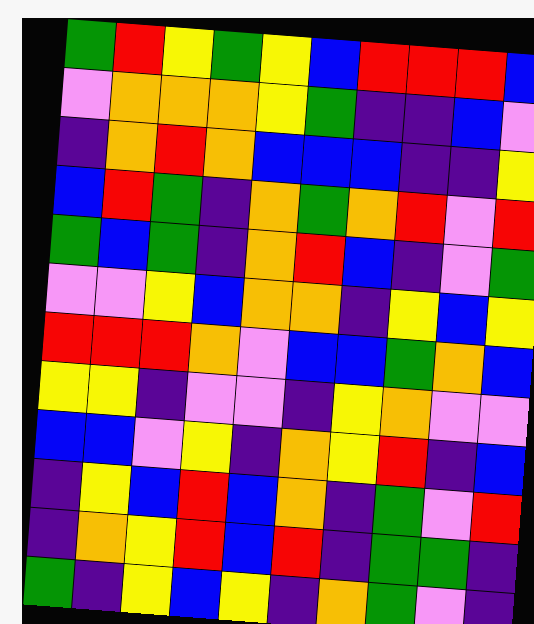[["green", "red", "yellow", "green", "yellow", "blue", "red", "red", "red", "blue"], ["violet", "orange", "orange", "orange", "yellow", "green", "indigo", "indigo", "blue", "violet"], ["indigo", "orange", "red", "orange", "blue", "blue", "blue", "indigo", "indigo", "yellow"], ["blue", "red", "green", "indigo", "orange", "green", "orange", "red", "violet", "red"], ["green", "blue", "green", "indigo", "orange", "red", "blue", "indigo", "violet", "green"], ["violet", "violet", "yellow", "blue", "orange", "orange", "indigo", "yellow", "blue", "yellow"], ["red", "red", "red", "orange", "violet", "blue", "blue", "green", "orange", "blue"], ["yellow", "yellow", "indigo", "violet", "violet", "indigo", "yellow", "orange", "violet", "violet"], ["blue", "blue", "violet", "yellow", "indigo", "orange", "yellow", "red", "indigo", "blue"], ["indigo", "yellow", "blue", "red", "blue", "orange", "indigo", "green", "violet", "red"], ["indigo", "orange", "yellow", "red", "blue", "red", "indigo", "green", "green", "indigo"], ["green", "indigo", "yellow", "blue", "yellow", "indigo", "orange", "green", "violet", "indigo"]]